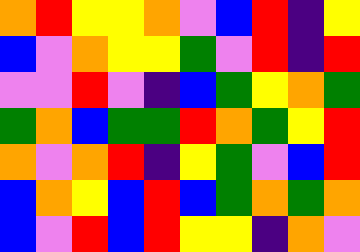[["orange", "red", "yellow", "yellow", "orange", "violet", "blue", "red", "indigo", "yellow"], ["blue", "violet", "orange", "yellow", "yellow", "green", "violet", "red", "indigo", "red"], ["violet", "violet", "red", "violet", "indigo", "blue", "green", "yellow", "orange", "green"], ["green", "orange", "blue", "green", "green", "red", "orange", "green", "yellow", "red"], ["orange", "violet", "orange", "red", "indigo", "yellow", "green", "violet", "blue", "red"], ["blue", "orange", "yellow", "blue", "red", "blue", "green", "orange", "green", "orange"], ["blue", "violet", "red", "blue", "red", "yellow", "yellow", "indigo", "orange", "violet"]]